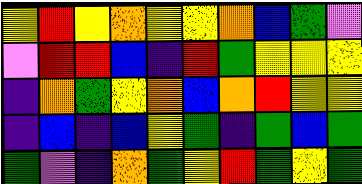[["yellow", "red", "yellow", "orange", "yellow", "yellow", "orange", "blue", "green", "violet"], ["violet", "red", "red", "blue", "indigo", "red", "green", "yellow", "yellow", "yellow"], ["indigo", "orange", "green", "yellow", "orange", "blue", "orange", "red", "yellow", "yellow"], ["indigo", "blue", "indigo", "blue", "yellow", "green", "indigo", "green", "blue", "green"], ["green", "violet", "indigo", "orange", "green", "yellow", "red", "green", "yellow", "green"]]